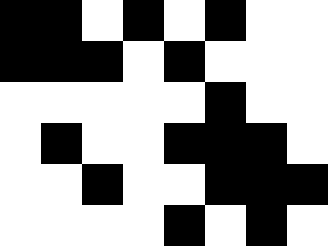[["black", "black", "white", "black", "white", "black", "white", "white"], ["black", "black", "black", "white", "black", "white", "white", "white"], ["white", "white", "white", "white", "white", "black", "white", "white"], ["white", "black", "white", "white", "black", "black", "black", "white"], ["white", "white", "black", "white", "white", "black", "black", "black"], ["white", "white", "white", "white", "black", "white", "black", "white"]]